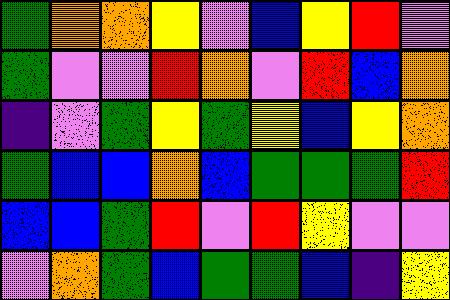[["green", "orange", "orange", "yellow", "violet", "blue", "yellow", "red", "violet"], ["green", "violet", "violet", "red", "orange", "violet", "red", "blue", "orange"], ["indigo", "violet", "green", "yellow", "green", "yellow", "blue", "yellow", "orange"], ["green", "blue", "blue", "orange", "blue", "green", "green", "green", "red"], ["blue", "blue", "green", "red", "violet", "red", "yellow", "violet", "violet"], ["violet", "orange", "green", "blue", "green", "green", "blue", "indigo", "yellow"]]